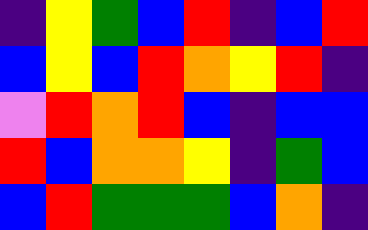[["indigo", "yellow", "green", "blue", "red", "indigo", "blue", "red"], ["blue", "yellow", "blue", "red", "orange", "yellow", "red", "indigo"], ["violet", "red", "orange", "red", "blue", "indigo", "blue", "blue"], ["red", "blue", "orange", "orange", "yellow", "indigo", "green", "blue"], ["blue", "red", "green", "green", "green", "blue", "orange", "indigo"]]